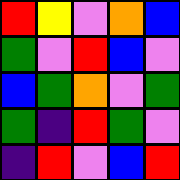[["red", "yellow", "violet", "orange", "blue"], ["green", "violet", "red", "blue", "violet"], ["blue", "green", "orange", "violet", "green"], ["green", "indigo", "red", "green", "violet"], ["indigo", "red", "violet", "blue", "red"]]